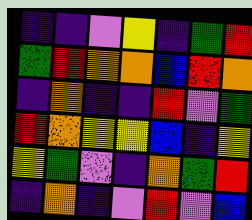[["indigo", "indigo", "violet", "yellow", "indigo", "green", "red"], ["green", "red", "orange", "orange", "blue", "red", "orange"], ["indigo", "orange", "indigo", "indigo", "red", "violet", "green"], ["red", "orange", "yellow", "yellow", "blue", "indigo", "yellow"], ["yellow", "green", "violet", "indigo", "orange", "green", "red"], ["indigo", "orange", "indigo", "violet", "red", "violet", "blue"]]